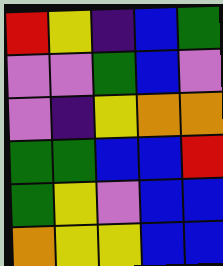[["red", "yellow", "indigo", "blue", "green"], ["violet", "violet", "green", "blue", "violet"], ["violet", "indigo", "yellow", "orange", "orange"], ["green", "green", "blue", "blue", "red"], ["green", "yellow", "violet", "blue", "blue"], ["orange", "yellow", "yellow", "blue", "blue"]]